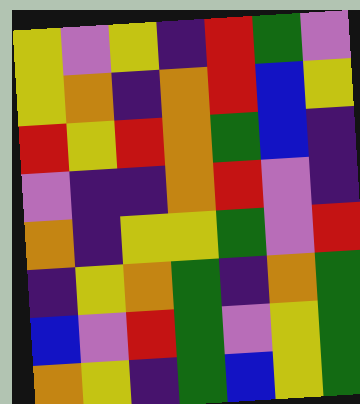[["yellow", "violet", "yellow", "indigo", "red", "green", "violet"], ["yellow", "orange", "indigo", "orange", "red", "blue", "yellow"], ["red", "yellow", "red", "orange", "green", "blue", "indigo"], ["violet", "indigo", "indigo", "orange", "red", "violet", "indigo"], ["orange", "indigo", "yellow", "yellow", "green", "violet", "red"], ["indigo", "yellow", "orange", "green", "indigo", "orange", "green"], ["blue", "violet", "red", "green", "violet", "yellow", "green"], ["orange", "yellow", "indigo", "green", "blue", "yellow", "green"]]